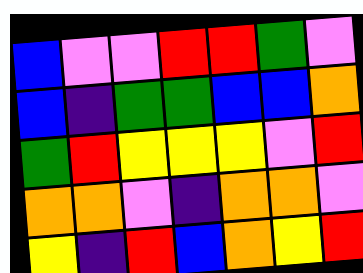[["blue", "violet", "violet", "red", "red", "green", "violet"], ["blue", "indigo", "green", "green", "blue", "blue", "orange"], ["green", "red", "yellow", "yellow", "yellow", "violet", "red"], ["orange", "orange", "violet", "indigo", "orange", "orange", "violet"], ["yellow", "indigo", "red", "blue", "orange", "yellow", "red"]]